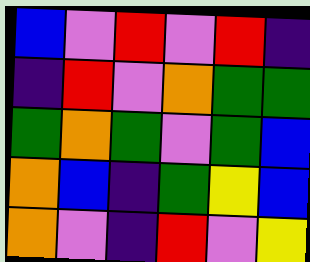[["blue", "violet", "red", "violet", "red", "indigo"], ["indigo", "red", "violet", "orange", "green", "green"], ["green", "orange", "green", "violet", "green", "blue"], ["orange", "blue", "indigo", "green", "yellow", "blue"], ["orange", "violet", "indigo", "red", "violet", "yellow"]]